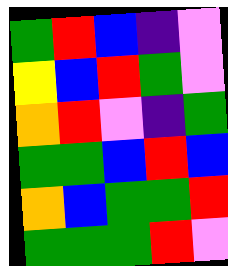[["green", "red", "blue", "indigo", "violet"], ["yellow", "blue", "red", "green", "violet"], ["orange", "red", "violet", "indigo", "green"], ["green", "green", "blue", "red", "blue"], ["orange", "blue", "green", "green", "red"], ["green", "green", "green", "red", "violet"]]